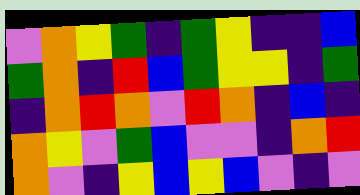[["violet", "orange", "yellow", "green", "indigo", "green", "yellow", "indigo", "indigo", "blue"], ["green", "orange", "indigo", "red", "blue", "green", "yellow", "yellow", "indigo", "green"], ["indigo", "orange", "red", "orange", "violet", "red", "orange", "indigo", "blue", "indigo"], ["orange", "yellow", "violet", "green", "blue", "violet", "violet", "indigo", "orange", "red"], ["orange", "violet", "indigo", "yellow", "blue", "yellow", "blue", "violet", "indigo", "violet"]]